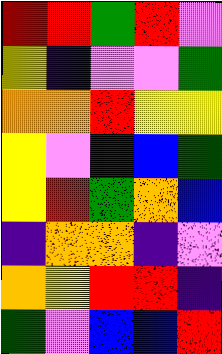[["red", "red", "green", "red", "violet"], ["yellow", "indigo", "violet", "violet", "green"], ["orange", "orange", "red", "yellow", "yellow"], ["yellow", "violet", "indigo", "blue", "green"], ["yellow", "red", "green", "orange", "blue"], ["indigo", "orange", "orange", "indigo", "violet"], ["orange", "yellow", "red", "red", "indigo"], ["green", "violet", "blue", "blue", "red"]]